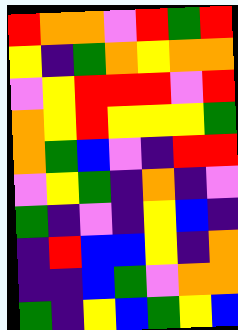[["red", "orange", "orange", "violet", "red", "green", "red"], ["yellow", "indigo", "green", "orange", "yellow", "orange", "orange"], ["violet", "yellow", "red", "red", "red", "violet", "red"], ["orange", "yellow", "red", "yellow", "yellow", "yellow", "green"], ["orange", "green", "blue", "violet", "indigo", "red", "red"], ["violet", "yellow", "green", "indigo", "orange", "indigo", "violet"], ["green", "indigo", "violet", "indigo", "yellow", "blue", "indigo"], ["indigo", "red", "blue", "blue", "yellow", "indigo", "orange"], ["indigo", "indigo", "blue", "green", "violet", "orange", "orange"], ["green", "indigo", "yellow", "blue", "green", "yellow", "blue"]]